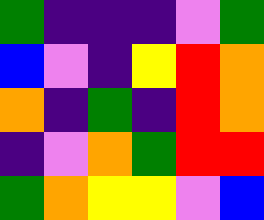[["green", "indigo", "indigo", "indigo", "violet", "green"], ["blue", "violet", "indigo", "yellow", "red", "orange"], ["orange", "indigo", "green", "indigo", "red", "orange"], ["indigo", "violet", "orange", "green", "red", "red"], ["green", "orange", "yellow", "yellow", "violet", "blue"]]